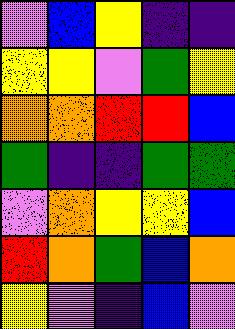[["violet", "blue", "yellow", "indigo", "indigo"], ["yellow", "yellow", "violet", "green", "yellow"], ["orange", "orange", "red", "red", "blue"], ["green", "indigo", "indigo", "green", "green"], ["violet", "orange", "yellow", "yellow", "blue"], ["red", "orange", "green", "blue", "orange"], ["yellow", "violet", "indigo", "blue", "violet"]]